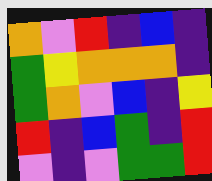[["orange", "violet", "red", "indigo", "blue", "indigo"], ["green", "yellow", "orange", "orange", "orange", "indigo"], ["green", "orange", "violet", "blue", "indigo", "yellow"], ["red", "indigo", "blue", "green", "indigo", "red"], ["violet", "indigo", "violet", "green", "green", "red"]]